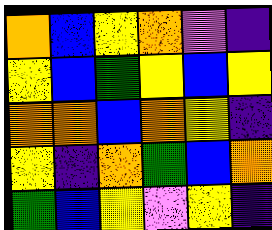[["orange", "blue", "yellow", "orange", "violet", "indigo"], ["yellow", "blue", "green", "yellow", "blue", "yellow"], ["orange", "orange", "blue", "orange", "yellow", "indigo"], ["yellow", "indigo", "orange", "green", "blue", "orange"], ["green", "blue", "yellow", "violet", "yellow", "indigo"]]